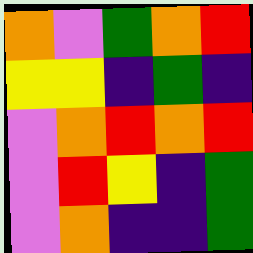[["orange", "violet", "green", "orange", "red"], ["yellow", "yellow", "indigo", "green", "indigo"], ["violet", "orange", "red", "orange", "red"], ["violet", "red", "yellow", "indigo", "green"], ["violet", "orange", "indigo", "indigo", "green"]]